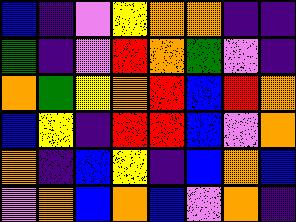[["blue", "indigo", "violet", "yellow", "orange", "orange", "indigo", "indigo"], ["green", "indigo", "violet", "red", "orange", "green", "violet", "indigo"], ["orange", "green", "yellow", "orange", "red", "blue", "red", "orange"], ["blue", "yellow", "indigo", "red", "red", "blue", "violet", "orange"], ["orange", "indigo", "blue", "yellow", "indigo", "blue", "orange", "blue"], ["violet", "orange", "blue", "orange", "blue", "violet", "orange", "indigo"]]